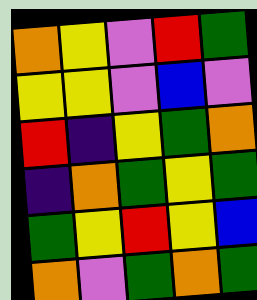[["orange", "yellow", "violet", "red", "green"], ["yellow", "yellow", "violet", "blue", "violet"], ["red", "indigo", "yellow", "green", "orange"], ["indigo", "orange", "green", "yellow", "green"], ["green", "yellow", "red", "yellow", "blue"], ["orange", "violet", "green", "orange", "green"]]